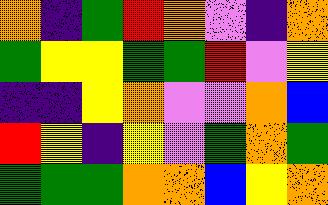[["orange", "indigo", "green", "red", "orange", "violet", "indigo", "orange"], ["green", "yellow", "yellow", "green", "green", "red", "violet", "yellow"], ["indigo", "indigo", "yellow", "orange", "violet", "violet", "orange", "blue"], ["red", "yellow", "indigo", "yellow", "violet", "green", "orange", "green"], ["green", "green", "green", "orange", "orange", "blue", "yellow", "orange"]]